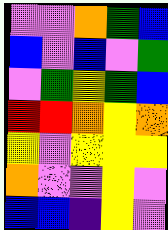[["violet", "violet", "orange", "green", "blue"], ["blue", "violet", "blue", "violet", "green"], ["violet", "green", "yellow", "green", "blue"], ["red", "red", "orange", "yellow", "orange"], ["yellow", "violet", "yellow", "yellow", "yellow"], ["orange", "violet", "violet", "yellow", "violet"], ["blue", "blue", "indigo", "yellow", "violet"]]